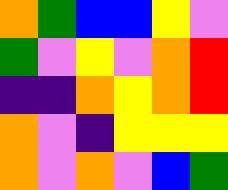[["orange", "green", "blue", "blue", "yellow", "violet"], ["green", "violet", "yellow", "violet", "orange", "red"], ["indigo", "indigo", "orange", "yellow", "orange", "red"], ["orange", "violet", "indigo", "yellow", "yellow", "yellow"], ["orange", "violet", "orange", "violet", "blue", "green"]]